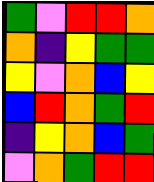[["green", "violet", "red", "red", "orange"], ["orange", "indigo", "yellow", "green", "green"], ["yellow", "violet", "orange", "blue", "yellow"], ["blue", "red", "orange", "green", "red"], ["indigo", "yellow", "orange", "blue", "green"], ["violet", "orange", "green", "red", "red"]]